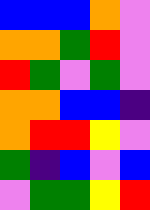[["blue", "blue", "blue", "orange", "violet"], ["orange", "orange", "green", "red", "violet"], ["red", "green", "violet", "green", "violet"], ["orange", "orange", "blue", "blue", "indigo"], ["orange", "red", "red", "yellow", "violet"], ["green", "indigo", "blue", "violet", "blue"], ["violet", "green", "green", "yellow", "red"]]